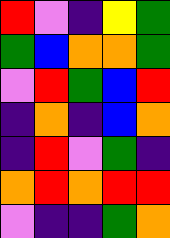[["red", "violet", "indigo", "yellow", "green"], ["green", "blue", "orange", "orange", "green"], ["violet", "red", "green", "blue", "red"], ["indigo", "orange", "indigo", "blue", "orange"], ["indigo", "red", "violet", "green", "indigo"], ["orange", "red", "orange", "red", "red"], ["violet", "indigo", "indigo", "green", "orange"]]